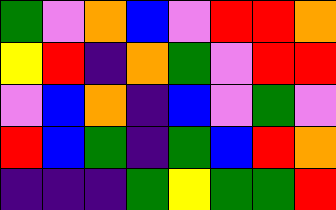[["green", "violet", "orange", "blue", "violet", "red", "red", "orange"], ["yellow", "red", "indigo", "orange", "green", "violet", "red", "red"], ["violet", "blue", "orange", "indigo", "blue", "violet", "green", "violet"], ["red", "blue", "green", "indigo", "green", "blue", "red", "orange"], ["indigo", "indigo", "indigo", "green", "yellow", "green", "green", "red"]]